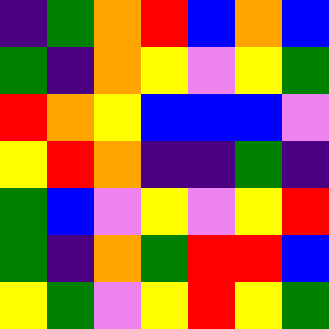[["indigo", "green", "orange", "red", "blue", "orange", "blue"], ["green", "indigo", "orange", "yellow", "violet", "yellow", "green"], ["red", "orange", "yellow", "blue", "blue", "blue", "violet"], ["yellow", "red", "orange", "indigo", "indigo", "green", "indigo"], ["green", "blue", "violet", "yellow", "violet", "yellow", "red"], ["green", "indigo", "orange", "green", "red", "red", "blue"], ["yellow", "green", "violet", "yellow", "red", "yellow", "green"]]